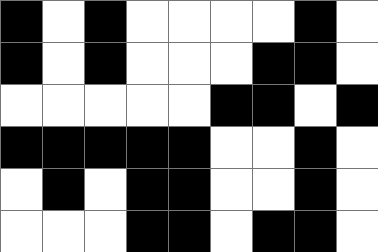[["black", "white", "black", "white", "white", "white", "white", "black", "white"], ["black", "white", "black", "white", "white", "white", "black", "black", "white"], ["white", "white", "white", "white", "white", "black", "black", "white", "black"], ["black", "black", "black", "black", "black", "white", "white", "black", "white"], ["white", "black", "white", "black", "black", "white", "white", "black", "white"], ["white", "white", "white", "black", "black", "white", "black", "black", "white"]]